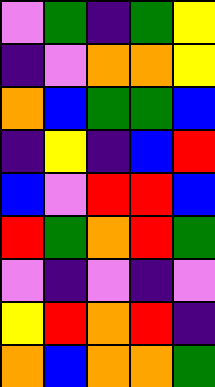[["violet", "green", "indigo", "green", "yellow"], ["indigo", "violet", "orange", "orange", "yellow"], ["orange", "blue", "green", "green", "blue"], ["indigo", "yellow", "indigo", "blue", "red"], ["blue", "violet", "red", "red", "blue"], ["red", "green", "orange", "red", "green"], ["violet", "indigo", "violet", "indigo", "violet"], ["yellow", "red", "orange", "red", "indigo"], ["orange", "blue", "orange", "orange", "green"]]